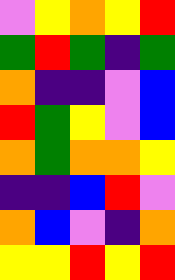[["violet", "yellow", "orange", "yellow", "red"], ["green", "red", "green", "indigo", "green"], ["orange", "indigo", "indigo", "violet", "blue"], ["red", "green", "yellow", "violet", "blue"], ["orange", "green", "orange", "orange", "yellow"], ["indigo", "indigo", "blue", "red", "violet"], ["orange", "blue", "violet", "indigo", "orange"], ["yellow", "yellow", "red", "yellow", "red"]]